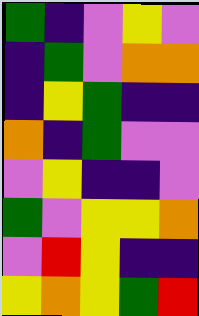[["green", "indigo", "violet", "yellow", "violet"], ["indigo", "green", "violet", "orange", "orange"], ["indigo", "yellow", "green", "indigo", "indigo"], ["orange", "indigo", "green", "violet", "violet"], ["violet", "yellow", "indigo", "indigo", "violet"], ["green", "violet", "yellow", "yellow", "orange"], ["violet", "red", "yellow", "indigo", "indigo"], ["yellow", "orange", "yellow", "green", "red"]]